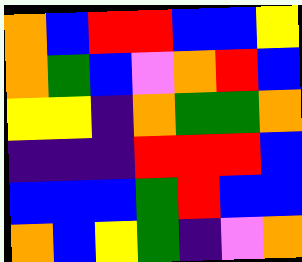[["orange", "blue", "red", "red", "blue", "blue", "yellow"], ["orange", "green", "blue", "violet", "orange", "red", "blue"], ["yellow", "yellow", "indigo", "orange", "green", "green", "orange"], ["indigo", "indigo", "indigo", "red", "red", "red", "blue"], ["blue", "blue", "blue", "green", "red", "blue", "blue"], ["orange", "blue", "yellow", "green", "indigo", "violet", "orange"]]